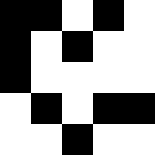[["black", "black", "white", "black", "white"], ["black", "white", "black", "white", "white"], ["black", "white", "white", "white", "white"], ["white", "black", "white", "black", "black"], ["white", "white", "black", "white", "white"]]